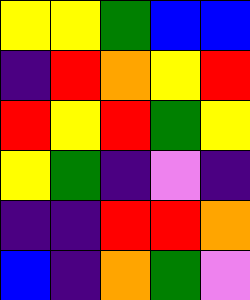[["yellow", "yellow", "green", "blue", "blue"], ["indigo", "red", "orange", "yellow", "red"], ["red", "yellow", "red", "green", "yellow"], ["yellow", "green", "indigo", "violet", "indigo"], ["indigo", "indigo", "red", "red", "orange"], ["blue", "indigo", "orange", "green", "violet"]]